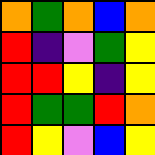[["orange", "green", "orange", "blue", "orange"], ["red", "indigo", "violet", "green", "yellow"], ["red", "red", "yellow", "indigo", "yellow"], ["red", "green", "green", "red", "orange"], ["red", "yellow", "violet", "blue", "yellow"]]